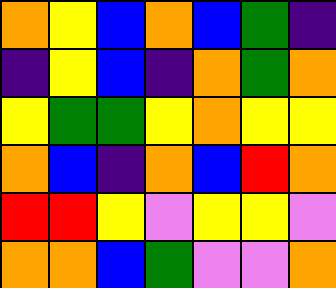[["orange", "yellow", "blue", "orange", "blue", "green", "indigo"], ["indigo", "yellow", "blue", "indigo", "orange", "green", "orange"], ["yellow", "green", "green", "yellow", "orange", "yellow", "yellow"], ["orange", "blue", "indigo", "orange", "blue", "red", "orange"], ["red", "red", "yellow", "violet", "yellow", "yellow", "violet"], ["orange", "orange", "blue", "green", "violet", "violet", "orange"]]